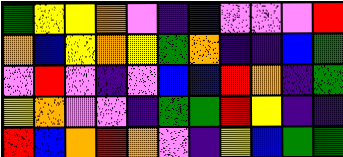[["green", "yellow", "yellow", "orange", "violet", "indigo", "indigo", "violet", "violet", "violet", "red"], ["orange", "blue", "yellow", "orange", "yellow", "green", "orange", "indigo", "indigo", "blue", "green"], ["violet", "red", "violet", "indigo", "violet", "blue", "blue", "red", "orange", "indigo", "green"], ["yellow", "orange", "violet", "violet", "indigo", "green", "green", "red", "yellow", "indigo", "indigo"], ["red", "blue", "orange", "red", "orange", "violet", "indigo", "yellow", "blue", "green", "green"]]